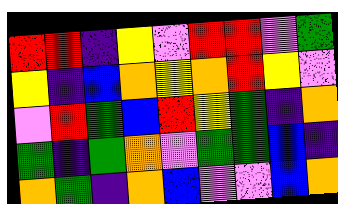[["red", "red", "indigo", "yellow", "violet", "red", "red", "violet", "green"], ["yellow", "indigo", "blue", "orange", "yellow", "orange", "red", "yellow", "violet"], ["violet", "red", "green", "blue", "red", "yellow", "green", "indigo", "orange"], ["green", "indigo", "green", "orange", "violet", "green", "green", "blue", "indigo"], ["orange", "green", "indigo", "orange", "blue", "violet", "violet", "blue", "orange"]]